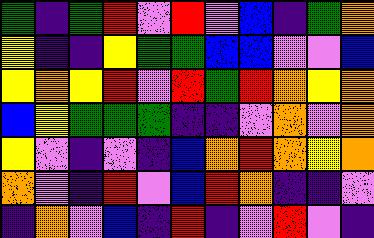[["green", "indigo", "green", "red", "violet", "red", "violet", "blue", "indigo", "green", "orange"], ["yellow", "indigo", "indigo", "yellow", "green", "green", "blue", "blue", "violet", "violet", "blue"], ["yellow", "orange", "yellow", "red", "violet", "red", "green", "red", "orange", "yellow", "orange"], ["blue", "yellow", "green", "green", "green", "indigo", "indigo", "violet", "orange", "violet", "orange"], ["yellow", "violet", "indigo", "violet", "indigo", "blue", "orange", "red", "orange", "yellow", "orange"], ["orange", "violet", "indigo", "red", "violet", "blue", "red", "orange", "indigo", "indigo", "violet"], ["indigo", "orange", "violet", "blue", "indigo", "red", "indigo", "violet", "red", "violet", "indigo"]]